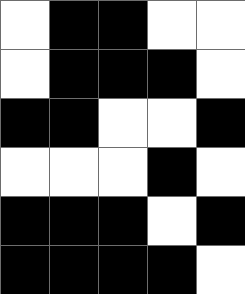[["white", "black", "black", "white", "white"], ["white", "black", "black", "black", "white"], ["black", "black", "white", "white", "black"], ["white", "white", "white", "black", "white"], ["black", "black", "black", "white", "black"], ["black", "black", "black", "black", "white"]]